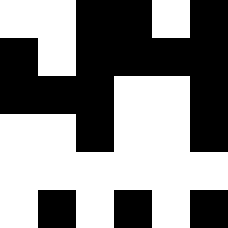[["white", "white", "black", "black", "white", "black"], ["black", "white", "black", "black", "black", "black"], ["black", "black", "black", "white", "white", "black"], ["white", "white", "black", "white", "white", "black"], ["white", "white", "white", "white", "white", "white"], ["white", "black", "white", "black", "white", "black"]]